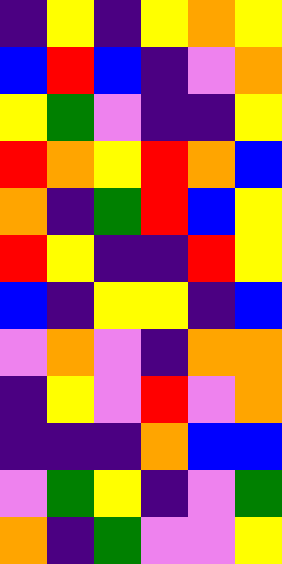[["indigo", "yellow", "indigo", "yellow", "orange", "yellow"], ["blue", "red", "blue", "indigo", "violet", "orange"], ["yellow", "green", "violet", "indigo", "indigo", "yellow"], ["red", "orange", "yellow", "red", "orange", "blue"], ["orange", "indigo", "green", "red", "blue", "yellow"], ["red", "yellow", "indigo", "indigo", "red", "yellow"], ["blue", "indigo", "yellow", "yellow", "indigo", "blue"], ["violet", "orange", "violet", "indigo", "orange", "orange"], ["indigo", "yellow", "violet", "red", "violet", "orange"], ["indigo", "indigo", "indigo", "orange", "blue", "blue"], ["violet", "green", "yellow", "indigo", "violet", "green"], ["orange", "indigo", "green", "violet", "violet", "yellow"]]